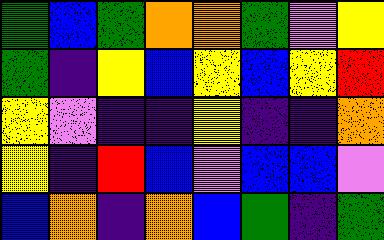[["green", "blue", "green", "orange", "orange", "green", "violet", "yellow"], ["green", "indigo", "yellow", "blue", "yellow", "blue", "yellow", "red"], ["yellow", "violet", "indigo", "indigo", "yellow", "indigo", "indigo", "orange"], ["yellow", "indigo", "red", "blue", "violet", "blue", "blue", "violet"], ["blue", "orange", "indigo", "orange", "blue", "green", "indigo", "green"]]